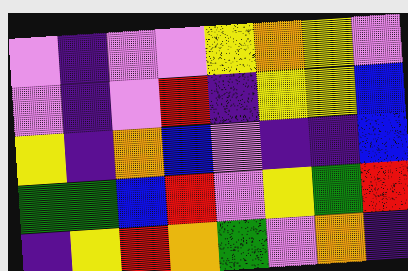[["violet", "indigo", "violet", "violet", "yellow", "orange", "yellow", "violet"], ["violet", "indigo", "violet", "red", "indigo", "yellow", "yellow", "blue"], ["yellow", "indigo", "orange", "blue", "violet", "indigo", "indigo", "blue"], ["green", "green", "blue", "red", "violet", "yellow", "green", "red"], ["indigo", "yellow", "red", "orange", "green", "violet", "orange", "indigo"]]